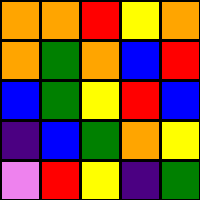[["orange", "orange", "red", "yellow", "orange"], ["orange", "green", "orange", "blue", "red"], ["blue", "green", "yellow", "red", "blue"], ["indigo", "blue", "green", "orange", "yellow"], ["violet", "red", "yellow", "indigo", "green"]]